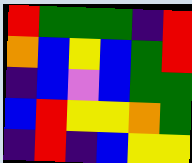[["red", "green", "green", "green", "indigo", "red"], ["orange", "blue", "yellow", "blue", "green", "red"], ["indigo", "blue", "violet", "blue", "green", "green"], ["blue", "red", "yellow", "yellow", "orange", "green"], ["indigo", "red", "indigo", "blue", "yellow", "yellow"]]